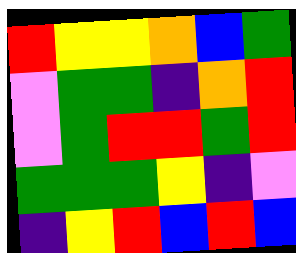[["red", "yellow", "yellow", "orange", "blue", "green"], ["violet", "green", "green", "indigo", "orange", "red"], ["violet", "green", "red", "red", "green", "red"], ["green", "green", "green", "yellow", "indigo", "violet"], ["indigo", "yellow", "red", "blue", "red", "blue"]]